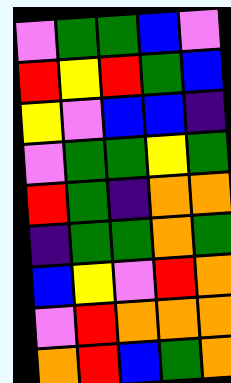[["violet", "green", "green", "blue", "violet"], ["red", "yellow", "red", "green", "blue"], ["yellow", "violet", "blue", "blue", "indigo"], ["violet", "green", "green", "yellow", "green"], ["red", "green", "indigo", "orange", "orange"], ["indigo", "green", "green", "orange", "green"], ["blue", "yellow", "violet", "red", "orange"], ["violet", "red", "orange", "orange", "orange"], ["orange", "red", "blue", "green", "orange"]]